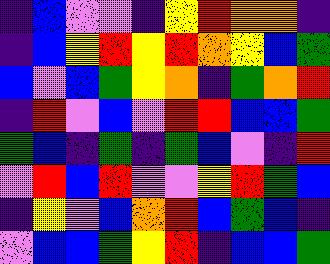[["indigo", "blue", "violet", "violet", "indigo", "yellow", "red", "orange", "orange", "indigo"], ["indigo", "blue", "yellow", "red", "yellow", "red", "orange", "yellow", "blue", "green"], ["blue", "violet", "blue", "green", "yellow", "orange", "indigo", "green", "orange", "red"], ["indigo", "red", "violet", "blue", "violet", "red", "red", "blue", "blue", "green"], ["green", "blue", "indigo", "green", "indigo", "green", "blue", "violet", "indigo", "red"], ["violet", "red", "blue", "red", "violet", "violet", "yellow", "red", "green", "blue"], ["indigo", "yellow", "violet", "blue", "orange", "red", "blue", "green", "blue", "indigo"], ["violet", "blue", "blue", "green", "yellow", "red", "indigo", "blue", "blue", "green"]]